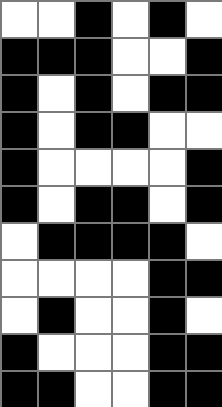[["white", "white", "black", "white", "black", "white"], ["black", "black", "black", "white", "white", "black"], ["black", "white", "black", "white", "black", "black"], ["black", "white", "black", "black", "white", "white"], ["black", "white", "white", "white", "white", "black"], ["black", "white", "black", "black", "white", "black"], ["white", "black", "black", "black", "black", "white"], ["white", "white", "white", "white", "black", "black"], ["white", "black", "white", "white", "black", "white"], ["black", "white", "white", "white", "black", "black"], ["black", "black", "white", "white", "black", "black"]]